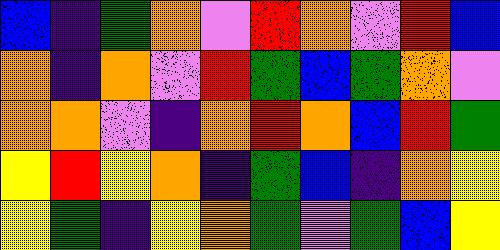[["blue", "indigo", "green", "orange", "violet", "red", "orange", "violet", "red", "blue"], ["orange", "indigo", "orange", "violet", "red", "green", "blue", "green", "orange", "violet"], ["orange", "orange", "violet", "indigo", "orange", "red", "orange", "blue", "red", "green"], ["yellow", "red", "yellow", "orange", "indigo", "green", "blue", "indigo", "orange", "yellow"], ["yellow", "green", "indigo", "yellow", "orange", "green", "violet", "green", "blue", "yellow"]]